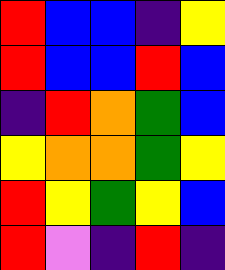[["red", "blue", "blue", "indigo", "yellow"], ["red", "blue", "blue", "red", "blue"], ["indigo", "red", "orange", "green", "blue"], ["yellow", "orange", "orange", "green", "yellow"], ["red", "yellow", "green", "yellow", "blue"], ["red", "violet", "indigo", "red", "indigo"]]